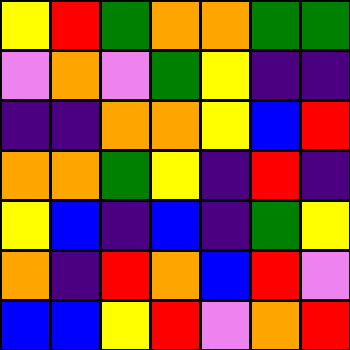[["yellow", "red", "green", "orange", "orange", "green", "green"], ["violet", "orange", "violet", "green", "yellow", "indigo", "indigo"], ["indigo", "indigo", "orange", "orange", "yellow", "blue", "red"], ["orange", "orange", "green", "yellow", "indigo", "red", "indigo"], ["yellow", "blue", "indigo", "blue", "indigo", "green", "yellow"], ["orange", "indigo", "red", "orange", "blue", "red", "violet"], ["blue", "blue", "yellow", "red", "violet", "orange", "red"]]